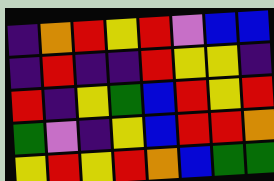[["indigo", "orange", "red", "yellow", "red", "violet", "blue", "blue"], ["indigo", "red", "indigo", "indigo", "red", "yellow", "yellow", "indigo"], ["red", "indigo", "yellow", "green", "blue", "red", "yellow", "red"], ["green", "violet", "indigo", "yellow", "blue", "red", "red", "orange"], ["yellow", "red", "yellow", "red", "orange", "blue", "green", "green"]]